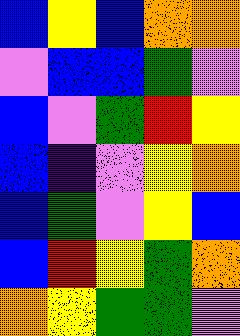[["blue", "yellow", "blue", "orange", "orange"], ["violet", "blue", "blue", "green", "violet"], ["blue", "violet", "green", "red", "yellow"], ["blue", "indigo", "violet", "yellow", "orange"], ["blue", "green", "violet", "yellow", "blue"], ["blue", "red", "yellow", "green", "orange"], ["orange", "yellow", "green", "green", "violet"]]